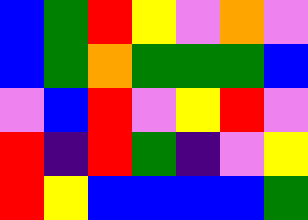[["blue", "green", "red", "yellow", "violet", "orange", "violet"], ["blue", "green", "orange", "green", "green", "green", "blue"], ["violet", "blue", "red", "violet", "yellow", "red", "violet"], ["red", "indigo", "red", "green", "indigo", "violet", "yellow"], ["red", "yellow", "blue", "blue", "blue", "blue", "green"]]